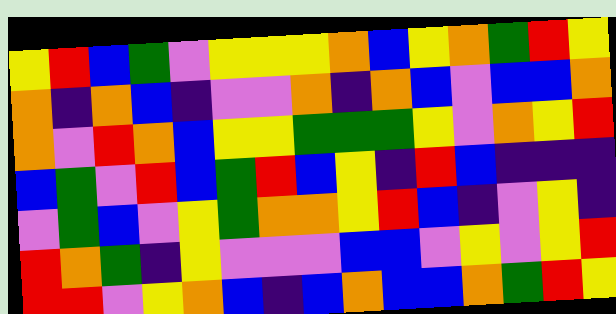[["yellow", "red", "blue", "green", "violet", "yellow", "yellow", "yellow", "orange", "blue", "yellow", "orange", "green", "red", "yellow"], ["orange", "indigo", "orange", "blue", "indigo", "violet", "violet", "orange", "indigo", "orange", "blue", "violet", "blue", "blue", "orange"], ["orange", "violet", "red", "orange", "blue", "yellow", "yellow", "green", "green", "green", "yellow", "violet", "orange", "yellow", "red"], ["blue", "green", "violet", "red", "blue", "green", "red", "blue", "yellow", "indigo", "red", "blue", "indigo", "indigo", "indigo"], ["violet", "green", "blue", "violet", "yellow", "green", "orange", "orange", "yellow", "red", "blue", "indigo", "violet", "yellow", "indigo"], ["red", "orange", "green", "indigo", "yellow", "violet", "violet", "violet", "blue", "blue", "violet", "yellow", "violet", "yellow", "red"], ["red", "red", "violet", "yellow", "orange", "blue", "indigo", "blue", "orange", "blue", "blue", "orange", "green", "red", "yellow"]]